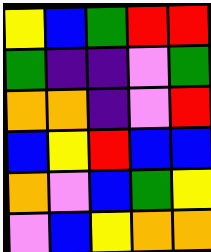[["yellow", "blue", "green", "red", "red"], ["green", "indigo", "indigo", "violet", "green"], ["orange", "orange", "indigo", "violet", "red"], ["blue", "yellow", "red", "blue", "blue"], ["orange", "violet", "blue", "green", "yellow"], ["violet", "blue", "yellow", "orange", "orange"]]